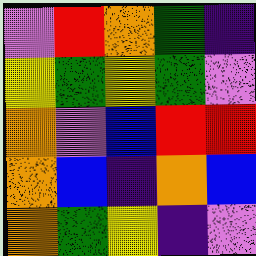[["violet", "red", "orange", "green", "indigo"], ["yellow", "green", "yellow", "green", "violet"], ["orange", "violet", "blue", "red", "red"], ["orange", "blue", "indigo", "orange", "blue"], ["orange", "green", "yellow", "indigo", "violet"]]